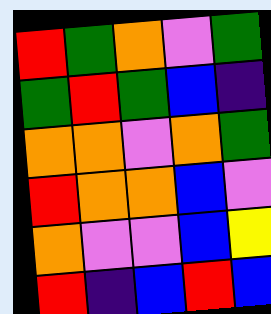[["red", "green", "orange", "violet", "green"], ["green", "red", "green", "blue", "indigo"], ["orange", "orange", "violet", "orange", "green"], ["red", "orange", "orange", "blue", "violet"], ["orange", "violet", "violet", "blue", "yellow"], ["red", "indigo", "blue", "red", "blue"]]